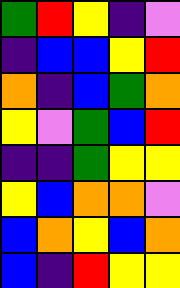[["green", "red", "yellow", "indigo", "violet"], ["indigo", "blue", "blue", "yellow", "red"], ["orange", "indigo", "blue", "green", "orange"], ["yellow", "violet", "green", "blue", "red"], ["indigo", "indigo", "green", "yellow", "yellow"], ["yellow", "blue", "orange", "orange", "violet"], ["blue", "orange", "yellow", "blue", "orange"], ["blue", "indigo", "red", "yellow", "yellow"]]